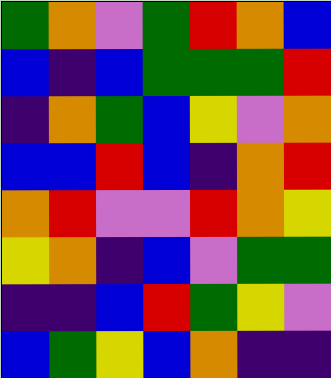[["green", "orange", "violet", "green", "red", "orange", "blue"], ["blue", "indigo", "blue", "green", "green", "green", "red"], ["indigo", "orange", "green", "blue", "yellow", "violet", "orange"], ["blue", "blue", "red", "blue", "indigo", "orange", "red"], ["orange", "red", "violet", "violet", "red", "orange", "yellow"], ["yellow", "orange", "indigo", "blue", "violet", "green", "green"], ["indigo", "indigo", "blue", "red", "green", "yellow", "violet"], ["blue", "green", "yellow", "blue", "orange", "indigo", "indigo"]]